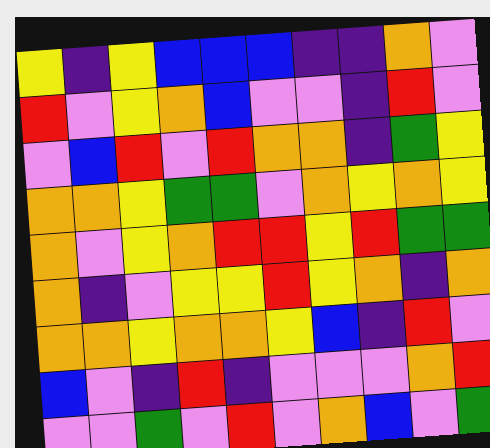[["yellow", "indigo", "yellow", "blue", "blue", "blue", "indigo", "indigo", "orange", "violet"], ["red", "violet", "yellow", "orange", "blue", "violet", "violet", "indigo", "red", "violet"], ["violet", "blue", "red", "violet", "red", "orange", "orange", "indigo", "green", "yellow"], ["orange", "orange", "yellow", "green", "green", "violet", "orange", "yellow", "orange", "yellow"], ["orange", "violet", "yellow", "orange", "red", "red", "yellow", "red", "green", "green"], ["orange", "indigo", "violet", "yellow", "yellow", "red", "yellow", "orange", "indigo", "orange"], ["orange", "orange", "yellow", "orange", "orange", "yellow", "blue", "indigo", "red", "violet"], ["blue", "violet", "indigo", "red", "indigo", "violet", "violet", "violet", "orange", "red"], ["violet", "violet", "green", "violet", "red", "violet", "orange", "blue", "violet", "green"]]